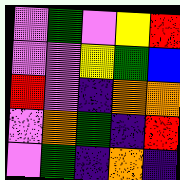[["violet", "green", "violet", "yellow", "red"], ["violet", "violet", "yellow", "green", "blue"], ["red", "violet", "indigo", "orange", "orange"], ["violet", "orange", "green", "indigo", "red"], ["violet", "green", "indigo", "orange", "indigo"]]